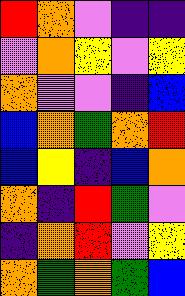[["red", "orange", "violet", "indigo", "indigo"], ["violet", "orange", "yellow", "violet", "yellow"], ["orange", "violet", "violet", "indigo", "blue"], ["blue", "orange", "green", "orange", "red"], ["blue", "yellow", "indigo", "blue", "orange"], ["orange", "indigo", "red", "green", "violet"], ["indigo", "orange", "red", "violet", "yellow"], ["orange", "green", "orange", "green", "blue"]]